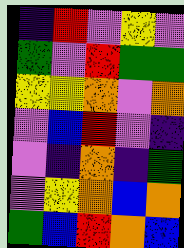[["indigo", "red", "violet", "yellow", "violet"], ["green", "violet", "red", "green", "green"], ["yellow", "yellow", "orange", "violet", "orange"], ["violet", "blue", "red", "violet", "indigo"], ["violet", "indigo", "orange", "indigo", "green"], ["violet", "yellow", "orange", "blue", "orange"], ["green", "blue", "red", "orange", "blue"]]